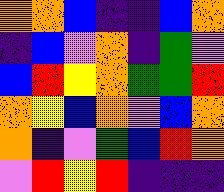[["orange", "orange", "blue", "indigo", "indigo", "blue", "orange"], ["indigo", "blue", "violet", "orange", "indigo", "green", "violet"], ["blue", "red", "yellow", "orange", "green", "green", "red"], ["orange", "yellow", "blue", "orange", "violet", "blue", "orange"], ["orange", "indigo", "violet", "green", "blue", "red", "orange"], ["violet", "red", "yellow", "red", "indigo", "indigo", "indigo"]]